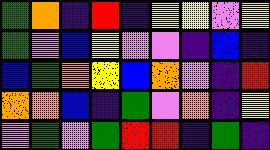[["green", "orange", "indigo", "red", "indigo", "yellow", "yellow", "violet", "yellow"], ["green", "violet", "blue", "yellow", "violet", "violet", "indigo", "blue", "indigo"], ["blue", "green", "orange", "yellow", "blue", "orange", "violet", "indigo", "red"], ["orange", "orange", "blue", "indigo", "green", "violet", "orange", "indigo", "yellow"], ["violet", "green", "violet", "green", "red", "red", "indigo", "green", "indigo"]]